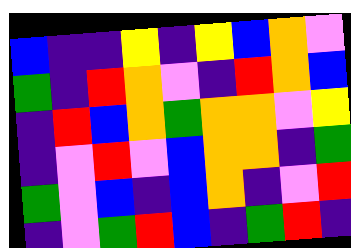[["blue", "indigo", "indigo", "yellow", "indigo", "yellow", "blue", "orange", "violet"], ["green", "indigo", "red", "orange", "violet", "indigo", "red", "orange", "blue"], ["indigo", "red", "blue", "orange", "green", "orange", "orange", "violet", "yellow"], ["indigo", "violet", "red", "violet", "blue", "orange", "orange", "indigo", "green"], ["green", "violet", "blue", "indigo", "blue", "orange", "indigo", "violet", "red"], ["indigo", "violet", "green", "red", "blue", "indigo", "green", "red", "indigo"]]